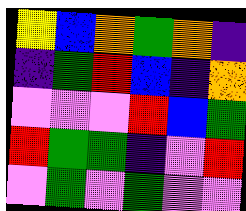[["yellow", "blue", "orange", "green", "orange", "indigo"], ["indigo", "green", "red", "blue", "indigo", "orange"], ["violet", "violet", "violet", "red", "blue", "green"], ["red", "green", "green", "indigo", "violet", "red"], ["violet", "green", "violet", "green", "violet", "violet"]]